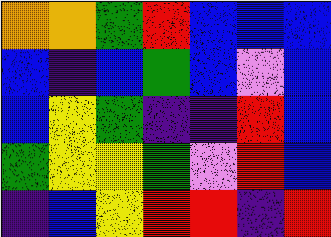[["orange", "orange", "green", "red", "blue", "blue", "blue"], ["blue", "indigo", "blue", "green", "blue", "violet", "blue"], ["blue", "yellow", "green", "indigo", "indigo", "red", "blue"], ["green", "yellow", "yellow", "green", "violet", "red", "blue"], ["indigo", "blue", "yellow", "red", "red", "indigo", "red"]]